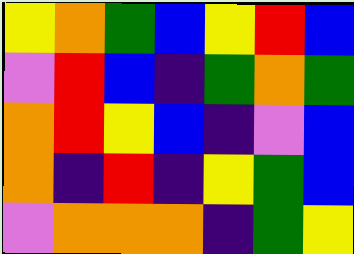[["yellow", "orange", "green", "blue", "yellow", "red", "blue"], ["violet", "red", "blue", "indigo", "green", "orange", "green"], ["orange", "red", "yellow", "blue", "indigo", "violet", "blue"], ["orange", "indigo", "red", "indigo", "yellow", "green", "blue"], ["violet", "orange", "orange", "orange", "indigo", "green", "yellow"]]